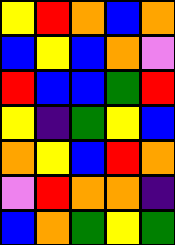[["yellow", "red", "orange", "blue", "orange"], ["blue", "yellow", "blue", "orange", "violet"], ["red", "blue", "blue", "green", "red"], ["yellow", "indigo", "green", "yellow", "blue"], ["orange", "yellow", "blue", "red", "orange"], ["violet", "red", "orange", "orange", "indigo"], ["blue", "orange", "green", "yellow", "green"]]